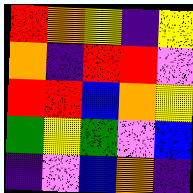[["red", "orange", "yellow", "indigo", "yellow"], ["orange", "indigo", "red", "red", "violet"], ["red", "red", "blue", "orange", "yellow"], ["green", "yellow", "green", "violet", "blue"], ["indigo", "violet", "blue", "orange", "indigo"]]